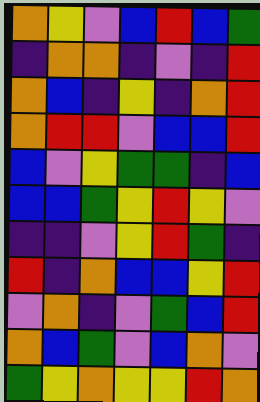[["orange", "yellow", "violet", "blue", "red", "blue", "green"], ["indigo", "orange", "orange", "indigo", "violet", "indigo", "red"], ["orange", "blue", "indigo", "yellow", "indigo", "orange", "red"], ["orange", "red", "red", "violet", "blue", "blue", "red"], ["blue", "violet", "yellow", "green", "green", "indigo", "blue"], ["blue", "blue", "green", "yellow", "red", "yellow", "violet"], ["indigo", "indigo", "violet", "yellow", "red", "green", "indigo"], ["red", "indigo", "orange", "blue", "blue", "yellow", "red"], ["violet", "orange", "indigo", "violet", "green", "blue", "red"], ["orange", "blue", "green", "violet", "blue", "orange", "violet"], ["green", "yellow", "orange", "yellow", "yellow", "red", "orange"]]